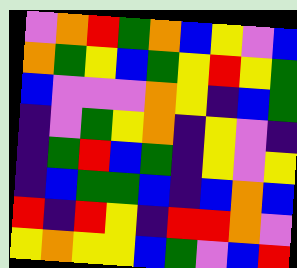[["violet", "orange", "red", "green", "orange", "blue", "yellow", "violet", "blue"], ["orange", "green", "yellow", "blue", "green", "yellow", "red", "yellow", "green"], ["blue", "violet", "violet", "violet", "orange", "yellow", "indigo", "blue", "green"], ["indigo", "violet", "green", "yellow", "orange", "indigo", "yellow", "violet", "indigo"], ["indigo", "green", "red", "blue", "green", "indigo", "yellow", "violet", "yellow"], ["indigo", "blue", "green", "green", "blue", "indigo", "blue", "orange", "blue"], ["red", "indigo", "red", "yellow", "indigo", "red", "red", "orange", "violet"], ["yellow", "orange", "yellow", "yellow", "blue", "green", "violet", "blue", "red"]]